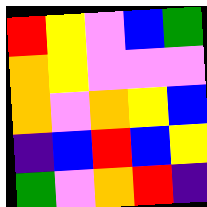[["red", "yellow", "violet", "blue", "green"], ["orange", "yellow", "violet", "violet", "violet"], ["orange", "violet", "orange", "yellow", "blue"], ["indigo", "blue", "red", "blue", "yellow"], ["green", "violet", "orange", "red", "indigo"]]